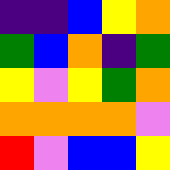[["indigo", "indigo", "blue", "yellow", "orange"], ["green", "blue", "orange", "indigo", "green"], ["yellow", "violet", "yellow", "green", "orange"], ["orange", "orange", "orange", "orange", "violet"], ["red", "violet", "blue", "blue", "yellow"]]